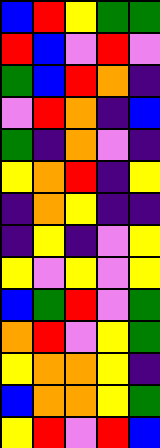[["blue", "red", "yellow", "green", "green"], ["red", "blue", "violet", "red", "violet"], ["green", "blue", "red", "orange", "indigo"], ["violet", "red", "orange", "indigo", "blue"], ["green", "indigo", "orange", "violet", "indigo"], ["yellow", "orange", "red", "indigo", "yellow"], ["indigo", "orange", "yellow", "indigo", "indigo"], ["indigo", "yellow", "indigo", "violet", "yellow"], ["yellow", "violet", "yellow", "violet", "yellow"], ["blue", "green", "red", "violet", "green"], ["orange", "red", "violet", "yellow", "green"], ["yellow", "orange", "orange", "yellow", "indigo"], ["blue", "orange", "orange", "yellow", "green"], ["yellow", "red", "violet", "red", "blue"]]